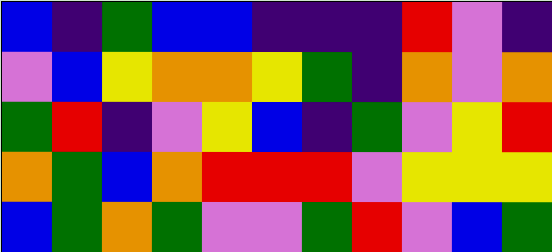[["blue", "indigo", "green", "blue", "blue", "indigo", "indigo", "indigo", "red", "violet", "indigo"], ["violet", "blue", "yellow", "orange", "orange", "yellow", "green", "indigo", "orange", "violet", "orange"], ["green", "red", "indigo", "violet", "yellow", "blue", "indigo", "green", "violet", "yellow", "red"], ["orange", "green", "blue", "orange", "red", "red", "red", "violet", "yellow", "yellow", "yellow"], ["blue", "green", "orange", "green", "violet", "violet", "green", "red", "violet", "blue", "green"]]